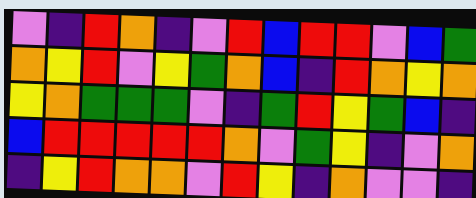[["violet", "indigo", "red", "orange", "indigo", "violet", "red", "blue", "red", "red", "violet", "blue", "green"], ["orange", "yellow", "red", "violet", "yellow", "green", "orange", "blue", "indigo", "red", "orange", "yellow", "orange"], ["yellow", "orange", "green", "green", "green", "violet", "indigo", "green", "red", "yellow", "green", "blue", "indigo"], ["blue", "red", "red", "red", "red", "red", "orange", "violet", "green", "yellow", "indigo", "violet", "orange"], ["indigo", "yellow", "red", "orange", "orange", "violet", "red", "yellow", "indigo", "orange", "violet", "violet", "indigo"]]